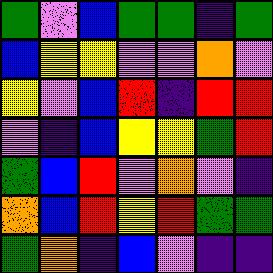[["green", "violet", "blue", "green", "green", "indigo", "green"], ["blue", "yellow", "yellow", "violet", "violet", "orange", "violet"], ["yellow", "violet", "blue", "red", "indigo", "red", "red"], ["violet", "indigo", "blue", "yellow", "yellow", "green", "red"], ["green", "blue", "red", "violet", "orange", "violet", "indigo"], ["orange", "blue", "red", "yellow", "red", "green", "green"], ["green", "orange", "indigo", "blue", "violet", "indigo", "indigo"]]